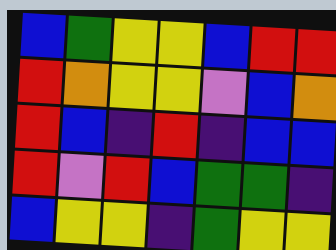[["blue", "green", "yellow", "yellow", "blue", "red", "red"], ["red", "orange", "yellow", "yellow", "violet", "blue", "orange"], ["red", "blue", "indigo", "red", "indigo", "blue", "blue"], ["red", "violet", "red", "blue", "green", "green", "indigo"], ["blue", "yellow", "yellow", "indigo", "green", "yellow", "yellow"]]